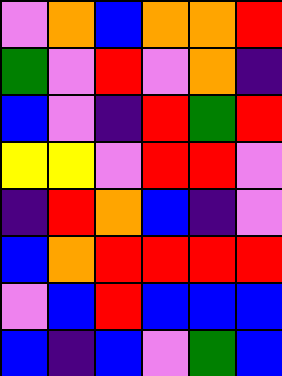[["violet", "orange", "blue", "orange", "orange", "red"], ["green", "violet", "red", "violet", "orange", "indigo"], ["blue", "violet", "indigo", "red", "green", "red"], ["yellow", "yellow", "violet", "red", "red", "violet"], ["indigo", "red", "orange", "blue", "indigo", "violet"], ["blue", "orange", "red", "red", "red", "red"], ["violet", "blue", "red", "blue", "blue", "blue"], ["blue", "indigo", "blue", "violet", "green", "blue"]]